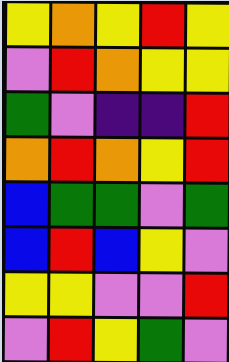[["yellow", "orange", "yellow", "red", "yellow"], ["violet", "red", "orange", "yellow", "yellow"], ["green", "violet", "indigo", "indigo", "red"], ["orange", "red", "orange", "yellow", "red"], ["blue", "green", "green", "violet", "green"], ["blue", "red", "blue", "yellow", "violet"], ["yellow", "yellow", "violet", "violet", "red"], ["violet", "red", "yellow", "green", "violet"]]